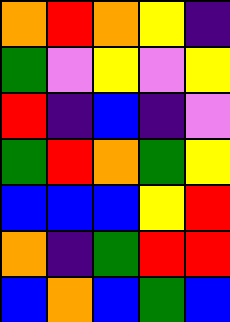[["orange", "red", "orange", "yellow", "indigo"], ["green", "violet", "yellow", "violet", "yellow"], ["red", "indigo", "blue", "indigo", "violet"], ["green", "red", "orange", "green", "yellow"], ["blue", "blue", "blue", "yellow", "red"], ["orange", "indigo", "green", "red", "red"], ["blue", "orange", "blue", "green", "blue"]]